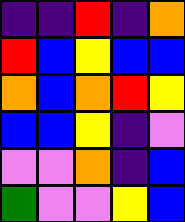[["indigo", "indigo", "red", "indigo", "orange"], ["red", "blue", "yellow", "blue", "blue"], ["orange", "blue", "orange", "red", "yellow"], ["blue", "blue", "yellow", "indigo", "violet"], ["violet", "violet", "orange", "indigo", "blue"], ["green", "violet", "violet", "yellow", "blue"]]